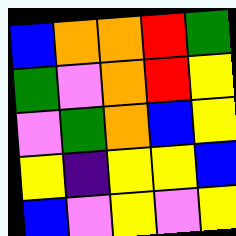[["blue", "orange", "orange", "red", "green"], ["green", "violet", "orange", "red", "yellow"], ["violet", "green", "orange", "blue", "yellow"], ["yellow", "indigo", "yellow", "yellow", "blue"], ["blue", "violet", "yellow", "violet", "yellow"]]